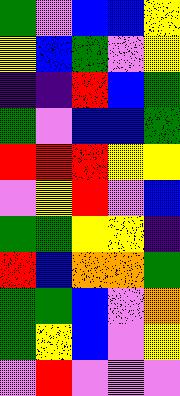[["green", "violet", "blue", "blue", "yellow"], ["yellow", "blue", "green", "violet", "yellow"], ["indigo", "indigo", "red", "blue", "green"], ["green", "violet", "blue", "blue", "green"], ["red", "red", "red", "yellow", "yellow"], ["violet", "yellow", "red", "violet", "blue"], ["green", "green", "yellow", "yellow", "indigo"], ["red", "blue", "orange", "orange", "green"], ["green", "green", "blue", "violet", "orange"], ["green", "yellow", "blue", "violet", "yellow"], ["violet", "red", "violet", "violet", "violet"]]